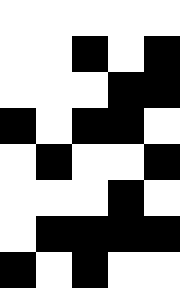[["white", "white", "white", "white", "white"], ["white", "white", "black", "white", "black"], ["white", "white", "white", "black", "black"], ["black", "white", "black", "black", "white"], ["white", "black", "white", "white", "black"], ["white", "white", "white", "black", "white"], ["white", "black", "black", "black", "black"], ["black", "white", "black", "white", "white"]]